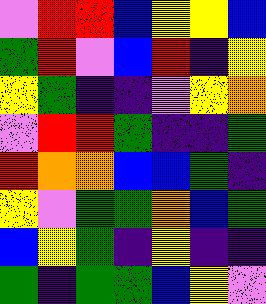[["violet", "red", "red", "blue", "yellow", "yellow", "blue"], ["green", "red", "violet", "blue", "red", "indigo", "yellow"], ["yellow", "green", "indigo", "indigo", "violet", "yellow", "orange"], ["violet", "red", "red", "green", "indigo", "indigo", "green"], ["red", "orange", "orange", "blue", "blue", "green", "indigo"], ["yellow", "violet", "green", "green", "orange", "blue", "green"], ["blue", "yellow", "green", "indigo", "yellow", "indigo", "indigo"], ["green", "indigo", "green", "green", "blue", "yellow", "violet"]]